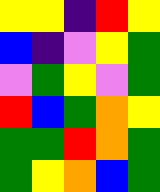[["yellow", "yellow", "indigo", "red", "yellow"], ["blue", "indigo", "violet", "yellow", "green"], ["violet", "green", "yellow", "violet", "green"], ["red", "blue", "green", "orange", "yellow"], ["green", "green", "red", "orange", "green"], ["green", "yellow", "orange", "blue", "green"]]